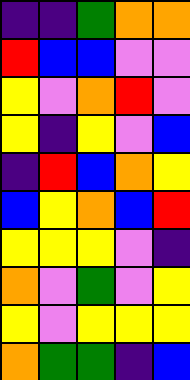[["indigo", "indigo", "green", "orange", "orange"], ["red", "blue", "blue", "violet", "violet"], ["yellow", "violet", "orange", "red", "violet"], ["yellow", "indigo", "yellow", "violet", "blue"], ["indigo", "red", "blue", "orange", "yellow"], ["blue", "yellow", "orange", "blue", "red"], ["yellow", "yellow", "yellow", "violet", "indigo"], ["orange", "violet", "green", "violet", "yellow"], ["yellow", "violet", "yellow", "yellow", "yellow"], ["orange", "green", "green", "indigo", "blue"]]